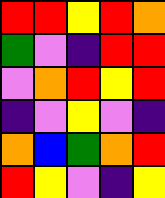[["red", "red", "yellow", "red", "orange"], ["green", "violet", "indigo", "red", "red"], ["violet", "orange", "red", "yellow", "red"], ["indigo", "violet", "yellow", "violet", "indigo"], ["orange", "blue", "green", "orange", "red"], ["red", "yellow", "violet", "indigo", "yellow"]]